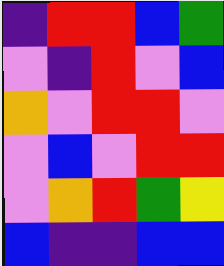[["indigo", "red", "red", "blue", "green"], ["violet", "indigo", "red", "violet", "blue"], ["orange", "violet", "red", "red", "violet"], ["violet", "blue", "violet", "red", "red"], ["violet", "orange", "red", "green", "yellow"], ["blue", "indigo", "indigo", "blue", "blue"]]